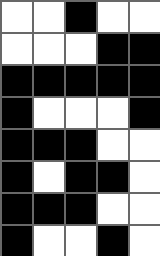[["white", "white", "black", "white", "white"], ["white", "white", "white", "black", "black"], ["black", "black", "black", "black", "black"], ["black", "white", "white", "white", "black"], ["black", "black", "black", "white", "white"], ["black", "white", "black", "black", "white"], ["black", "black", "black", "white", "white"], ["black", "white", "white", "black", "white"]]